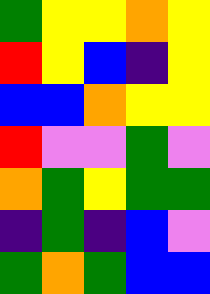[["green", "yellow", "yellow", "orange", "yellow"], ["red", "yellow", "blue", "indigo", "yellow"], ["blue", "blue", "orange", "yellow", "yellow"], ["red", "violet", "violet", "green", "violet"], ["orange", "green", "yellow", "green", "green"], ["indigo", "green", "indigo", "blue", "violet"], ["green", "orange", "green", "blue", "blue"]]